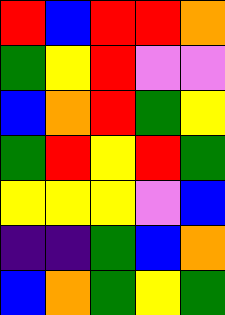[["red", "blue", "red", "red", "orange"], ["green", "yellow", "red", "violet", "violet"], ["blue", "orange", "red", "green", "yellow"], ["green", "red", "yellow", "red", "green"], ["yellow", "yellow", "yellow", "violet", "blue"], ["indigo", "indigo", "green", "blue", "orange"], ["blue", "orange", "green", "yellow", "green"]]